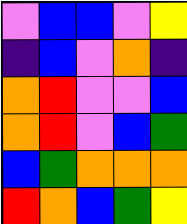[["violet", "blue", "blue", "violet", "yellow"], ["indigo", "blue", "violet", "orange", "indigo"], ["orange", "red", "violet", "violet", "blue"], ["orange", "red", "violet", "blue", "green"], ["blue", "green", "orange", "orange", "orange"], ["red", "orange", "blue", "green", "yellow"]]